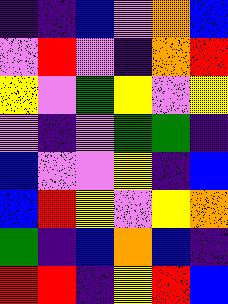[["indigo", "indigo", "blue", "violet", "orange", "blue"], ["violet", "red", "violet", "indigo", "orange", "red"], ["yellow", "violet", "green", "yellow", "violet", "yellow"], ["violet", "indigo", "violet", "green", "green", "indigo"], ["blue", "violet", "violet", "yellow", "indigo", "blue"], ["blue", "red", "yellow", "violet", "yellow", "orange"], ["green", "indigo", "blue", "orange", "blue", "indigo"], ["red", "red", "indigo", "yellow", "red", "blue"]]